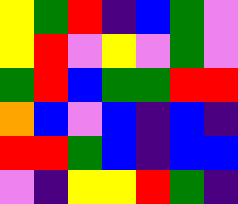[["yellow", "green", "red", "indigo", "blue", "green", "violet"], ["yellow", "red", "violet", "yellow", "violet", "green", "violet"], ["green", "red", "blue", "green", "green", "red", "red"], ["orange", "blue", "violet", "blue", "indigo", "blue", "indigo"], ["red", "red", "green", "blue", "indigo", "blue", "blue"], ["violet", "indigo", "yellow", "yellow", "red", "green", "indigo"]]